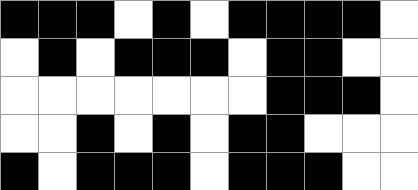[["black", "black", "black", "white", "black", "white", "black", "black", "black", "black", "white"], ["white", "black", "white", "black", "black", "black", "white", "black", "black", "white", "white"], ["white", "white", "white", "white", "white", "white", "white", "black", "black", "black", "white"], ["white", "white", "black", "white", "black", "white", "black", "black", "white", "white", "white"], ["black", "white", "black", "black", "black", "white", "black", "black", "black", "white", "white"]]